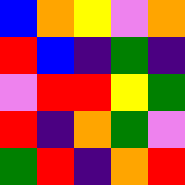[["blue", "orange", "yellow", "violet", "orange"], ["red", "blue", "indigo", "green", "indigo"], ["violet", "red", "red", "yellow", "green"], ["red", "indigo", "orange", "green", "violet"], ["green", "red", "indigo", "orange", "red"]]